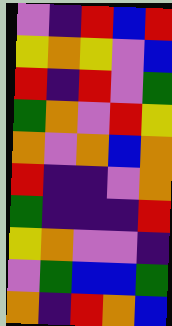[["violet", "indigo", "red", "blue", "red"], ["yellow", "orange", "yellow", "violet", "blue"], ["red", "indigo", "red", "violet", "green"], ["green", "orange", "violet", "red", "yellow"], ["orange", "violet", "orange", "blue", "orange"], ["red", "indigo", "indigo", "violet", "orange"], ["green", "indigo", "indigo", "indigo", "red"], ["yellow", "orange", "violet", "violet", "indigo"], ["violet", "green", "blue", "blue", "green"], ["orange", "indigo", "red", "orange", "blue"]]